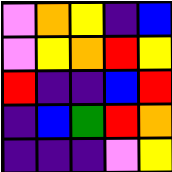[["violet", "orange", "yellow", "indigo", "blue"], ["violet", "yellow", "orange", "red", "yellow"], ["red", "indigo", "indigo", "blue", "red"], ["indigo", "blue", "green", "red", "orange"], ["indigo", "indigo", "indigo", "violet", "yellow"]]